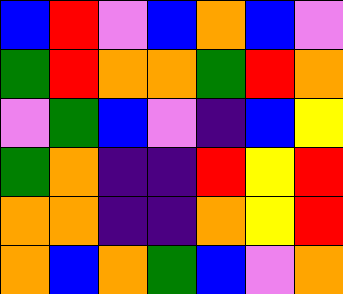[["blue", "red", "violet", "blue", "orange", "blue", "violet"], ["green", "red", "orange", "orange", "green", "red", "orange"], ["violet", "green", "blue", "violet", "indigo", "blue", "yellow"], ["green", "orange", "indigo", "indigo", "red", "yellow", "red"], ["orange", "orange", "indigo", "indigo", "orange", "yellow", "red"], ["orange", "blue", "orange", "green", "blue", "violet", "orange"]]